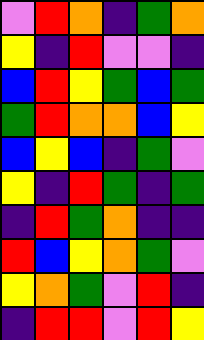[["violet", "red", "orange", "indigo", "green", "orange"], ["yellow", "indigo", "red", "violet", "violet", "indigo"], ["blue", "red", "yellow", "green", "blue", "green"], ["green", "red", "orange", "orange", "blue", "yellow"], ["blue", "yellow", "blue", "indigo", "green", "violet"], ["yellow", "indigo", "red", "green", "indigo", "green"], ["indigo", "red", "green", "orange", "indigo", "indigo"], ["red", "blue", "yellow", "orange", "green", "violet"], ["yellow", "orange", "green", "violet", "red", "indigo"], ["indigo", "red", "red", "violet", "red", "yellow"]]